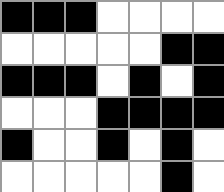[["black", "black", "black", "white", "white", "white", "white"], ["white", "white", "white", "white", "white", "black", "black"], ["black", "black", "black", "white", "black", "white", "black"], ["white", "white", "white", "black", "black", "black", "black"], ["black", "white", "white", "black", "white", "black", "white"], ["white", "white", "white", "white", "white", "black", "white"]]